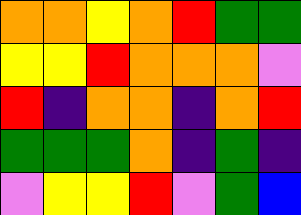[["orange", "orange", "yellow", "orange", "red", "green", "green"], ["yellow", "yellow", "red", "orange", "orange", "orange", "violet"], ["red", "indigo", "orange", "orange", "indigo", "orange", "red"], ["green", "green", "green", "orange", "indigo", "green", "indigo"], ["violet", "yellow", "yellow", "red", "violet", "green", "blue"]]